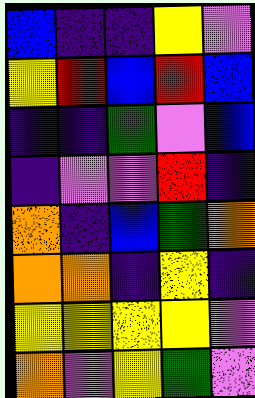[["blue", "indigo", "indigo", "yellow", "violet"], ["yellow", "red", "blue", "red", "blue"], ["indigo", "indigo", "green", "violet", "blue"], ["indigo", "violet", "violet", "red", "indigo"], ["orange", "indigo", "blue", "green", "orange"], ["orange", "orange", "indigo", "yellow", "indigo"], ["yellow", "yellow", "yellow", "yellow", "violet"], ["orange", "violet", "yellow", "green", "violet"]]